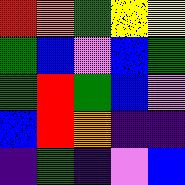[["red", "orange", "green", "yellow", "yellow"], ["green", "blue", "violet", "blue", "green"], ["green", "red", "green", "blue", "violet"], ["blue", "red", "orange", "indigo", "indigo"], ["indigo", "green", "indigo", "violet", "blue"]]